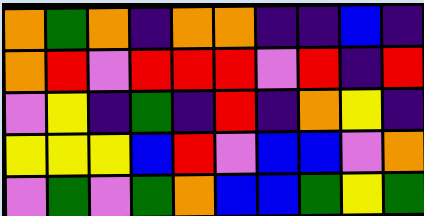[["orange", "green", "orange", "indigo", "orange", "orange", "indigo", "indigo", "blue", "indigo"], ["orange", "red", "violet", "red", "red", "red", "violet", "red", "indigo", "red"], ["violet", "yellow", "indigo", "green", "indigo", "red", "indigo", "orange", "yellow", "indigo"], ["yellow", "yellow", "yellow", "blue", "red", "violet", "blue", "blue", "violet", "orange"], ["violet", "green", "violet", "green", "orange", "blue", "blue", "green", "yellow", "green"]]